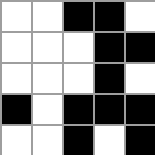[["white", "white", "black", "black", "white"], ["white", "white", "white", "black", "black"], ["white", "white", "white", "black", "white"], ["black", "white", "black", "black", "black"], ["white", "white", "black", "white", "black"]]